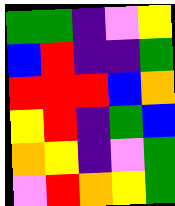[["green", "green", "indigo", "violet", "yellow"], ["blue", "red", "indigo", "indigo", "green"], ["red", "red", "red", "blue", "orange"], ["yellow", "red", "indigo", "green", "blue"], ["orange", "yellow", "indigo", "violet", "green"], ["violet", "red", "orange", "yellow", "green"]]